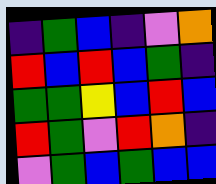[["indigo", "green", "blue", "indigo", "violet", "orange"], ["red", "blue", "red", "blue", "green", "indigo"], ["green", "green", "yellow", "blue", "red", "blue"], ["red", "green", "violet", "red", "orange", "indigo"], ["violet", "green", "blue", "green", "blue", "blue"]]